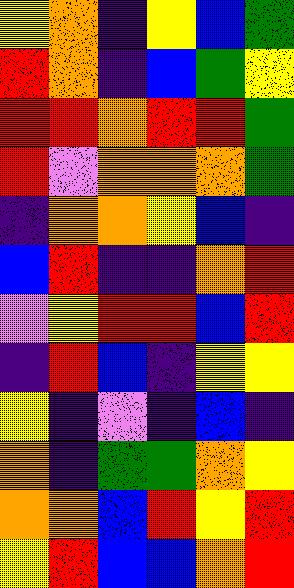[["yellow", "orange", "indigo", "yellow", "blue", "green"], ["red", "orange", "indigo", "blue", "green", "yellow"], ["red", "red", "orange", "red", "red", "green"], ["red", "violet", "orange", "orange", "orange", "green"], ["indigo", "orange", "orange", "yellow", "blue", "indigo"], ["blue", "red", "indigo", "indigo", "orange", "red"], ["violet", "yellow", "red", "red", "blue", "red"], ["indigo", "red", "blue", "indigo", "yellow", "yellow"], ["yellow", "indigo", "violet", "indigo", "blue", "indigo"], ["orange", "indigo", "green", "green", "orange", "yellow"], ["orange", "orange", "blue", "red", "yellow", "red"], ["yellow", "red", "blue", "blue", "orange", "red"]]